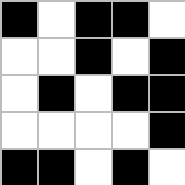[["black", "white", "black", "black", "white"], ["white", "white", "black", "white", "black"], ["white", "black", "white", "black", "black"], ["white", "white", "white", "white", "black"], ["black", "black", "white", "black", "white"]]